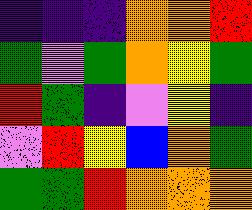[["indigo", "indigo", "indigo", "orange", "orange", "red"], ["green", "violet", "green", "orange", "yellow", "green"], ["red", "green", "indigo", "violet", "yellow", "indigo"], ["violet", "red", "yellow", "blue", "orange", "green"], ["green", "green", "red", "orange", "orange", "orange"]]